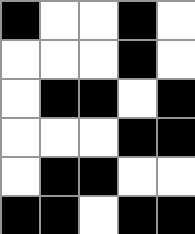[["black", "white", "white", "black", "white"], ["white", "white", "white", "black", "white"], ["white", "black", "black", "white", "black"], ["white", "white", "white", "black", "black"], ["white", "black", "black", "white", "white"], ["black", "black", "white", "black", "black"]]